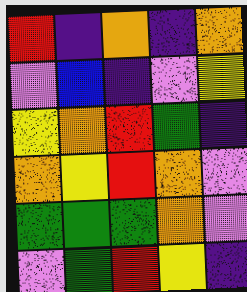[["red", "indigo", "orange", "indigo", "orange"], ["violet", "blue", "indigo", "violet", "yellow"], ["yellow", "orange", "red", "green", "indigo"], ["orange", "yellow", "red", "orange", "violet"], ["green", "green", "green", "orange", "violet"], ["violet", "green", "red", "yellow", "indigo"]]